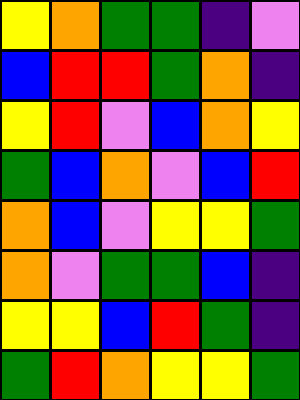[["yellow", "orange", "green", "green", "indigo", "violet"], ["blue", "red", "red", "green", "orange", "indigo"], ["yellow", "red", "violet", "blue", "orange", "yellow"], ["green", "blue", "orange", "violet", "blue", "red"], ["orange", "blue", "violet", "yellow", "yellow", "green"], ["orange", "violet", "green", "green", "blue", "indigo"], ["yellow", "yellow", "blue", "red", "green", "indigo"], ["green", "red", "orange", "yellow", "yellow", "green"]]